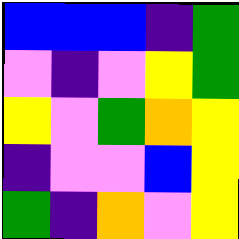[["blue", "blue", "blue", "indigo", "green"], ["violet", "indigo", "violet", "yellow", "green"], ["yellow", "violet", "green", "orange", "yellow"], ["indigo", "violet", "violet", "blue", "yellow"], ["green", "indigo", "orange", "violet", "yellow"]]